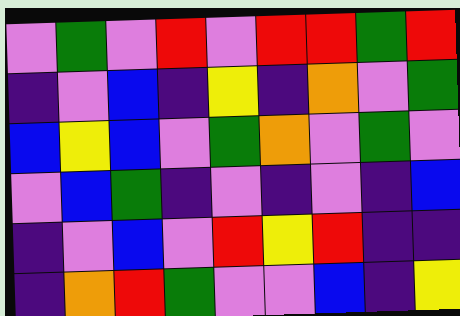[["violet", "green", "violet", "red", "violet", "red", "red", "green", "red"], ["indigo", "violet", "blue", "indigo", "yellow", "indigo", "orange", "violet", "green"], ["blue", "yellow", "blue", "violet", "green", "orange", "violet", "green", "violet"], ["violet", "blue", "green", "indigo", "violet", "indigo", "violet", "indigo", "blue"], ["indigo", "violet", "blue", "violet", "red", "yellow", "red", "indigo", "indigo"], ["indigo", "orange", "red", "green", "violet", "violet", "blue", "indigo", "yellow"]]